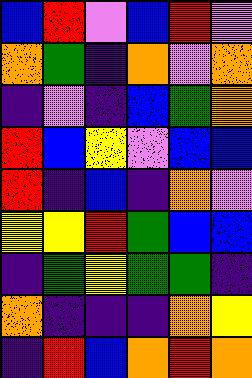[["blue", "red", "violet", "blue", "red", "violet"], ["orange", "green", "indigo", "orange", "violet", "orange"], ["indigo", "violet", "indigo", "blue", "green", "orange"], ["red", "blue", "yellow", "violet", "blue", "blue"], ["red", "indigo", "blue", "indigo", "orange", "violet"], ["yellow", "yellow", "red", "green", "blue", "blue"], ["indigo", "green", "yellow", "green", "green", "indigo"], ["orange", "indigo", "indigo", "indigo", "orange", "yellow"], ["indigo", "red", "blue", "orange", "red", "orange"]]